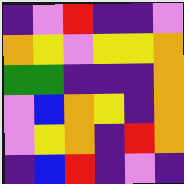[["indigo", "violet", "red", "indigo", "indigo", "violet"], ["orange", "yellow", "violet", "yellow", "yellow", "orange"], ["green", "green", "indigo", "indigo", "indigo", "orange"], ["violet", "blue", "orange", "yellow", "indigo", "orange"], ["violet", "yellow", "orange", "indigo", "red", "orange"], ["indigo", "blue", "red", "indigo", "violet", "indigo"]]